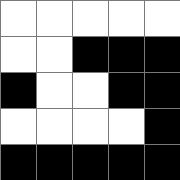[["white", "white", "white", "white", "white"], ["white", "white", "black", "black", "black"], ["black", "white", "white", "black", "black"], ["white", "white", "white", "white", "black"], ["black", "black", "black", "black", "black"]]